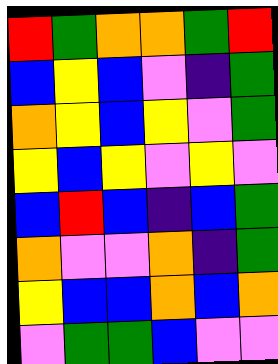[["red", "green", "orange", "orange", "green", "red"], ["blue", "yellow", "blue", "violet", "indigo", "green"], ["orange", "yellow", "blue", "yellow", "violet", "green"], ["yellow", "blue", "yellow", "violet", "yellow", "violet"], ["blue", "red", "blue", "indigo", "blue", "green"], ["orange", "violet", "violet", "orange", "indigo", "green"], ["yellow", "blue", "blue", "orange", "blue", "orange"], ["violet", "green", "green", "blue", "violet", "violet"]]